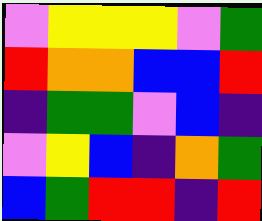[["violet", "yellow", "yellow", "yellow", "violet", "green"], ["red", "orange", "orange", "blue", "blue", "red"], ["indigo", "green", "green", "violet", "blue", "indigo"], ["violet", "yellow", "blue", "indigo", "orange", "green"], ["blue", "green", "red", "red", "indigo", "red"]]